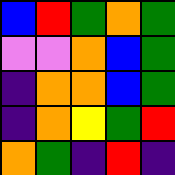[["blue", "red", "green", "orange", "green"], ["violet", "violet", "orange", "blue", "green"], ["indigo", "orange", "orange", "blue", "green"], ["indigo", "orange", "yellow", "green", "red"], ["orange", "green", "indigo", "red", "indigo"]]